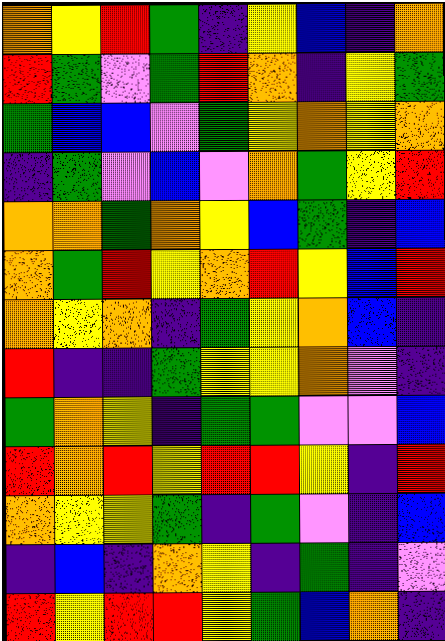[["orange", "yellow", "red", "green", "indigo", "yellow", "blue", "indigo", "orange"], ["red", "green", "violet", "green", "red", "orange", "indigo", "yellow", "green"], ["green", "blue", "blue", "violet", "green", "yellow", "orange", "yellow", "orange"], ["indigo", "green", "violet", "blue", "violet", "orange", "green", "yellow", "red"], ["orange", "orange", "green", "orange", "yellow", "blue", "green", "indigo", "blue"], ["orange", "green", "red", "yellow", "orange", "red", "yellow", "blue", "red"], ["orange", "yellow", "orange", "indigo", "green", "yellow", "orange", "blue", "indigo"], ["red", "indigo", "indigo", "green", "yellow", "yellow", "orange", "violet", "indigo"], ["green", "orange", "yellow", "indigo", "green", "green", "violet", "violet", "blue"], ["red", "orange", "red", "yellow", "red", "red", "yellow", "indigo", "red"], ["orange", "yellow", "yellow", "green", "indigo", "green", "violet", "indigo", "blue"], ["indigo", "blue", "indigo", "orange", "yellow", "indigo", "green", "indigo", "violet"], ["red", "yellow", "red", "red", "yellow", "green", "blue", "orange", "indigo"]]